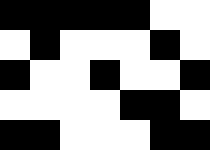[["black", "black", "black", "black", "black", "white", "white"], ["white", "black", "white", "white", "white", "black", "white"], ["black", "white", "white", "black", "white", "white", "black"], ["white", "white", "white", "white", "black", "black", "white"], ["black", "black", "white", "white", "white", "black", "black"]]